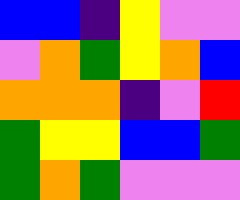[["blue", "blue", "indigo", "yellow", "violet", "violet"], ["violet", "orange", "green", "yellow", "orange", "blue"], ["orange", "orange", "orange", "indigo", "violet", "red"], ["green", "yellow", "yellow", "blue", "blue", "green"], ["green", "orange", "green", "violet", "violet", "violet"]]